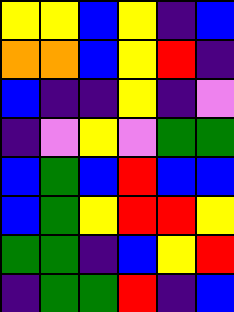[["yellow", "yellow", "blue", "yellow", "indigo", "blue"], ["orange", "orange", "blue", "yellow", "red", "indigo"], ["blue", "indigo", "indigo", "yellow", "indigo", "violet"], ["indigo", "violet", "yellow", "violet", "green", "green"], ["blue", "green", "blue", "red", "blue", "blue"], ["blue", "green", "yellow", "red", "red", "yellow"], ["green", "green", "indigo", "blue", "yellow", "red"], ["indigo", "green", "green", "red", "indigo", "blue"]]